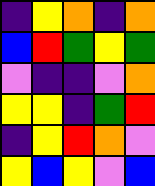[["indigo", "yellow", "orange", "indigo", "orange"], ["blue", "red", "green", "yellow", "green"], ["violet", "indigo", "indigo", "violet", "orange"], ["yellow", "yellow", "indigo", "green", "red"], ["indigo", "yellow", "red", "orange", "violet"], ["yellow", "blue", "yellow", "violet", "blue"]]